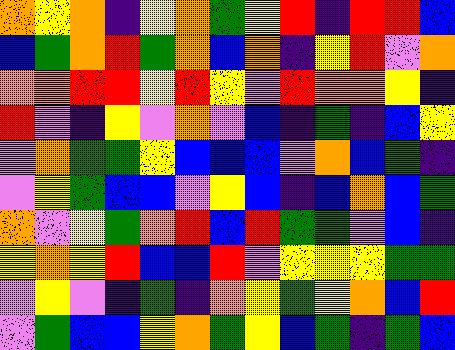[["orange", "yellow", "orange", "indigo", "yellow", "orange", "green", "yellow", "red", "indigo", "red", "red", "blue"], ["blue", "green", "orange", "red", "green", "orange", "blue", "orange", "indigo", "yellow", "red", "violet", "orange"], ["orange", "orange", "red", "red", "yellow", "red", "yellow", "violet", "red", "orange", "orange", "yellow", "indigo"], ["red", "violet", "indigo", "yellow", "violet", "orange", "violet", "blue", "indigo", "green", "indigo", "blue", "yellow"], ["violet", "orange", "green", "green", "yellow", "blue", "blue", "blue", "violet", "orange", "blue", "green", "indigo"], ["violet", "yellow", "green", "blue", "blue", "violet", "yellow", "blue", "indigo", "blue", "orange", "blue", "green"], ["orange", "violet", "yellow", "green", "orange", "red", "blue", "red", "green", "green", "violet", "blue", "indigo"], ["yellow", "orange", "yellow", "red", "blue", "blue", "red", "violet", "yellow", "yellow", "yellow", "green", "green"], ["violet", "yellow", "violet", "indigo", "green", "indigo", "orange", "yellow", "green", "yellow", "orange", "blue", "red"], ["violet", "green", "blue", "blue", "yellow", "orange", "green", "yellow", "blue", "green", "indigo", "green", "blue"]]